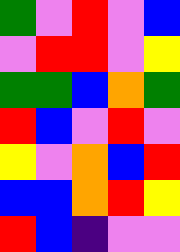[["green", "violet", "red", "violet", "blue"], ["violet", "red", "red", "violet", "yellow"], ["green", "green", "blue", "orange", "green"], ["red", "blue", "violet", "red", "violet"], ["yellow", "violet", "orange", "blue", "red"], ["blue", "blue", "orange", "red", "yellow"], ["red", "blue", "indigo", "violet", "violet"]]